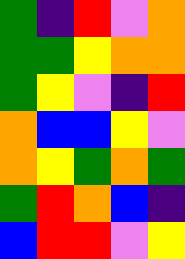[["green", "indigo", "red", "violet", "orange"], ["green", "green", "yellow", "orange", "orange"], ["green", "yellow", "violet", "indigo", "red"], ["orange", "blue", "blue", "yellow", "violet"], ["orange", "yellow", "green", "orange", "green"], ["green", "red", "orange", "blue", "indigo"], ["blue", "red", "red", "violet", "yellow"]]